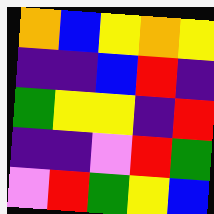[["orange", "blue", "yellow", "orange", "yellow"], ["indigo", "indigo", "blue", "red", "indigo"], ["green", "yellow", "yellow", "indigo", "red"], ["indigo", "indigo", "violet", "red", "green"], ["violet", "red", "green", "yellow", "blue"]]